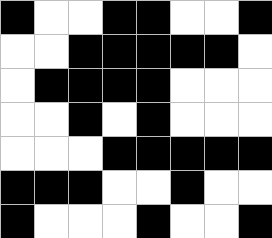[["black", "white", "white", "black", "black", "white", "white", "black"], ["white", "white", "black", "black", "black", "black", "black", "white"], ["white", "black", "black", "black", "black", "white", "white", "white"], ["white", "white", "black", "white", "black", "white", "white", "white"], ["white", "white", "white", "black", "black", "black", "black", "black"], ["black", "black", "black", "white", "white", "black", "white", "white"], ["black", "white", "white", "white", "black", "white", "white", "black"]]